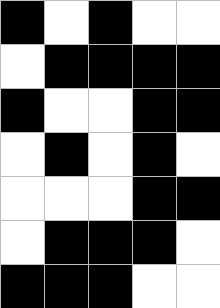[["black", "white", "black", "white", "white"], ["white", "black", "black", "black", "black"], ["black", "white", "white", "black", "black"], ["white", "black", "white", "black", "white"], ["white", "white", "white", "black", "black"], ["white", "black", "black", "black", "white"], ["black", "black", "black", "white", "white"]]